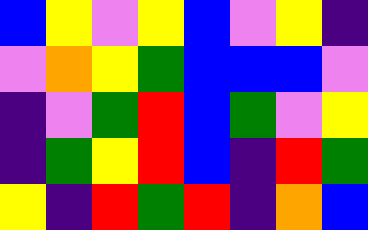[["blue", "yellow", "violet", "yellow", "blue", "violet", "yellow", "indigo"], ["violet", "orange", "yellow", "green", "blue", "blue", "blue", "violet"], ["indigo", "violet", "green", "red", "blue", "green", "violet", "yellow"], ["indigo", "green", "yellow", "red", "blue", "indigo", "red", "green"], ["yellow", "indigo", "red", "green", "red", "indigo", "orange", "blue"]]